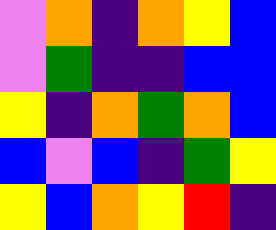[["violet", "orange", "indigo", "orange", "yellow", "blue"], ["violet", "green", "indigo", "indigo", "blue", "blue"], ["yellow", "indigo", "orange", "green", "orange", "blue"], ["blue", "violet", "blue", "indigo", "green", "yellow"], ["yellow", "blue", "orange", "yellow", "red", "indigo"]]